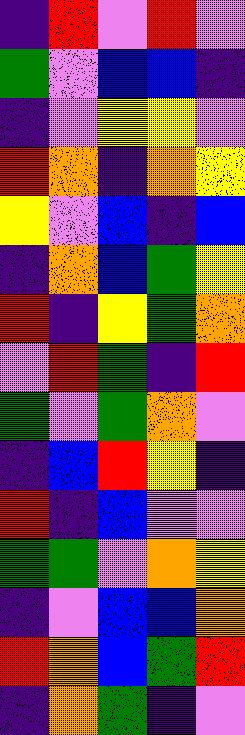[["indigo", "red", "violet", "red", "violet"], ["green", "violet", "blue", "blue", "indigo"], ["indigo", "violet", "yellow", "yellow", "violet"], ["red", "orange", "indigo", "orange", "yellow"], ["yellow", "violet", "blue", "indigo", "blue"], ["indigo", "orange", "blue", "green", "yellow"], ["red", "indigo", "yellow", "green", "orange"], ["violet", "red", "green", "indigo", "red"], ["green", "violet", "green", "orange", "violet"], ["indigo", "blue", "red", "yellow", "indigo"], ["red", "indigo", "blue", "violet", "violet"], ["green", "green", "violet", "orange", "yellow"], ["indigo", "violet", "blue", "blue", "orange"], ["red", "orange", "blue", "green", "red"], ["indigo", "orange", "green", "indigo", "violet"]]